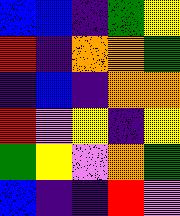[["blue", "blue", "indigo", "green", "yellow"], ["red", "indigo", "orange", "orange", "green"], ["indigo", "blue", "indigo", "orange", "orange"], ["red", "violet", "yellow", "indigo", "yellow"], ["green", "yellow", "violet", "orange", "green"], ["blue", "indigo", "indigo", "red", "violet"]]